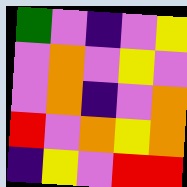[["green", "violet", "indigo", "violet", "yellow"], ["violet", "orange", "violet", "yellow", "violet"], ["violet", "orange", "indigo", "violet", "orange"], ["red", "violet", "orange", "yellow", "orange"], ["indigo", "yellow", "violet", "red", "red"]]